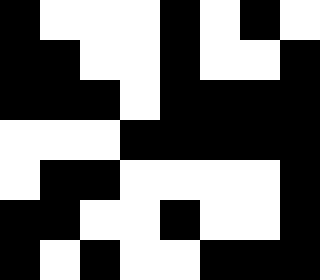[["black", "white", "white", "white", "black", "white", "black", "white"], ["black", "black", "white", "white", "black", "white", "white", "black"], ["black", "black", "black", "white", "black", "black", "black", "black"], ["white", "white", "white", "black", "black", "black", "black", "black"], ["white", "black", "black", "white", "white", "white", "white", "black"], ["black", "black", "white", "white", "black", "white", "white", "black"], ["black", "white", "black", "white", "white", "black", "black", "black"]]